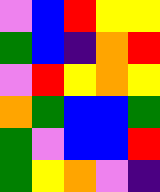[["violet", "blue", "red", "yellow", "yellow"], ["green", "blue", "indigo", "orange", "red"], ["violet", "red", "yellow", "orange", "yellow"], ["orange", "green", "blue", "blue", "green"], ["green", "violet", "blue", "blue", "red"], ["green", "yellow", "orange", "violet", "indigo"]]